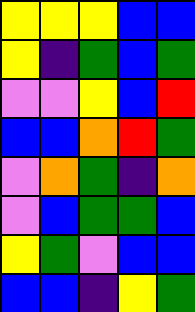[["yellow", "yellow", "yellow", "blue", "blue"], ["yellow", "indigo", "green", "blue", "green"], ["violet", "violet", "yellow", "blue", "red"], ["blue", "blue", "orange", "red", "green"], ["violet", "orange", "green", "indigo", "orange"], ["violet", "blue", "green", "green", "blue"], ["yellow", "green", "violet", "blue", "blue"], ["blue", "blue", "indigo", "yellow", "green"]]